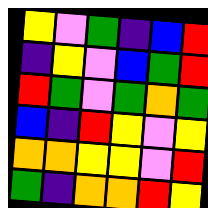[["yellow", "violet", "green", "indigo", "blue", "red"], ["indigo", "yellow", "violet", "blue", "green", "red"], ["red", "green", "violet", "green", "orange", "green"], ["blue", "indigo", "red", "yellow", "violet", "yellow"], ["orange", "orange", "yellow", "yellow", "violet", "red"], ["green", "indigo", "orange", "orange", "red", "yellow"]]